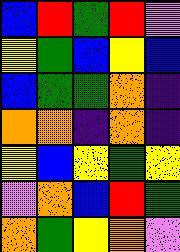[["blue", "red", "green", "red", "violet"], ["yellow", "green", "blue", "yellow", "blue"], ["blue", "green", "green", "orange", "indigo"], ["orange", "orange", "indigo", "orange", "indigo"], ["yellow", "blue", "yellow", "green", "yellow"], ["violet", "orange", "blue", "red", "green"], ["orange", "green", "yellow", "orange", "violet"]]